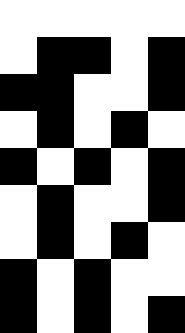[["white", "white", "white", "white", "white"], ["white", "black", "black", "white", "black"], ["black", "black", "white", "white", "black"], ["white", "black", "white", "black", "white"], ["black", "white", "black", "white", "black"], ["white", "black", "white", "white", "black"], ["white", "black", "white", "black", "white"], ["black", "white", "black", "white", "white"], ["black", "white", "black", "white", "black"]]